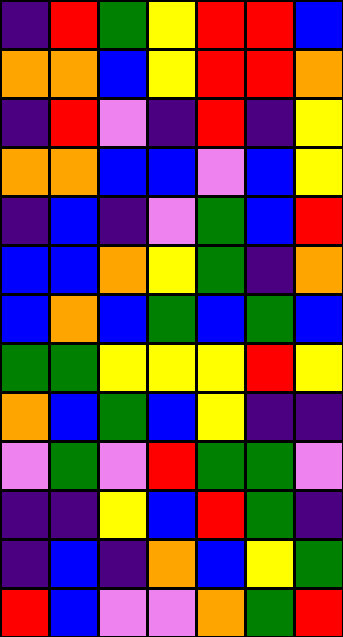[["indigo", "red", "green", "yellow", "red", "red", "blue"], ["orange", "orange", "blue", "yellow", "red", "red", "orange"], ["indigo", "red", "violet", "indigo", "red", "indigo", "yellow"], ["orange", "orange", "blue", "blue", "violet", "blue", "yellow"], ["indigo", "blue", "indigo", "violet", "green", "blue", "red"], ["blue", "blue", "orange", "yellow", "green", "indigo", "orange"], ["blue", "orange", "blue", "green", "blue", "green", "blue"], ["green", "green", "yellow", "yellow", "yellow", "red", "yellow"], ["orange", "blue", "green", "blue", "yellow", "indigo", "indigo"], ["violet", "green", "violet", "red", "green", "green", "violet"], ["indigo", "indigo", "yellow", "blue", "red", "green", "indigo"], ["indigo", "blue", "indigo", "orange", "blue", "yellow", "green"], ["red", "blue", "violet", "violet", "orange", "green", "red"]]